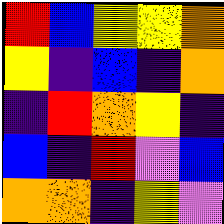[["red", "blue", "yellow", "yellow", "orange"], ["yellow", "indigo", "blue", "indigo", "orange"], ["indigo", "red", "orange", "yellow", "indigo"], ["blue", "indigo", "red", "violet", "blue"], ["orange", "orange", "indigo", "yellow", "violet"]]